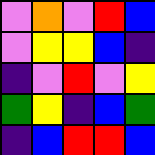[["violet", "orange", "violet", "red", "blue"], ["violet", "yellow", "yellow", "blue", "indigo"], ["indigo", "violet", "red", "violet", "yellow"], ["green", "yellow", "indigo", "blue", "green"], ["indigo", "blue", "red", "red", "blue"]]